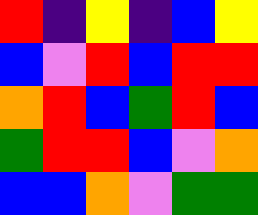[["red", "indigo", "yellow", "indigo", "blue", "yellow"], ["blue", "violet", "red", "blue", "red", "red"], ["orange", "red", "blue", "green", "red", "blue"], ["green", "red", "red", "blue", "violet", "orange"], ["blue", "blue", "orange", "violet", "green", "green"]]